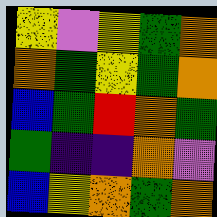[["yellow", "violet", "yellow", "green", "orange"], ["orange", "green", "yellow", "green", "orange"], ["blue", "green", "red", "orange", "green"], ["green", "indigo", "indigo", "orange", "violet"], ["blue", "yellow", "orange", "green", "orange"]]